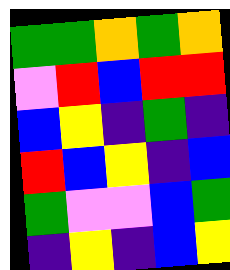[["green", "green", "orange", "green", "orange"], ["violet", "red", "blue", "red", "red"], ["blue", "yellow", "indigo", "green", "indigo"], ["red", "blue", "yellow", "indigo", "blue"], ["green", "violet", "violet", "blue", "green"], ["indigo", "yellow", "indigo", "blue", "yellow"]]